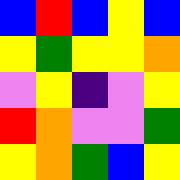[["blue", "red", "blue", "yellow", "blue"], ["yellow", "green", "yellow", "yellow", "orange"], ["violet", "yellow", "indigo", "violet", "yellow"], ["red", "orange", "violet", "violet", "green"], ["yellow", "orange", "green", "blue", "yellow"]]